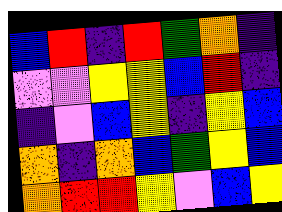[["blue", "red", "indigo", "red", "green", "orange", "indigo"], ["violet", "violet", "yellow", "yellow", "blue", "red", "indigo"], ["indigo", "violet", "blue", "yellow", "indigo", "yellow", "blue"], ["orange", "indigo", "orange", "blue", "green", "yellow", "blue"], ["orange", "red", "red", "yellow", "violet", "blue", "yellow"]]